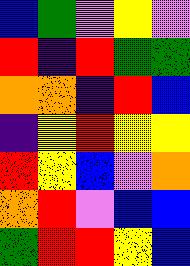[["blue", "green", "violet", "yellow", "violet"], ["red", "indigo", "red", "green", "green"], ["orange", "orange", "indigo", "red", "blue"], ["indigo", "yellow", "red", "yellow", "yellow"], ["red", "yellow", "blue", "violet", "orange"], ["orange", "red", "violet", "blue", "blue"], ["green", "red", "red", "yellow", "blue"]]